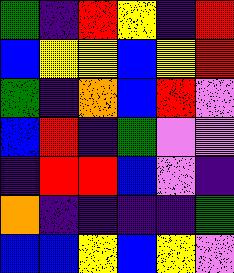[["green", "indigo", "red", "yellow", "indigo", "red"], ["blue", "yellow", "yellow", "blue", "yellow", "red"], ["green", "indigo", "orange", "blue", "red", "violet"], ["blue", "red", "indigo", "green", "violet", "violet"], ["indigo", "red", "red", "blue", "violet", "indigo"], ["orange", "indigo", "indigo", "indigo", "indigo", "green"], ["blue", "blue", "yellow", "blue", "yellow", "violet"]]